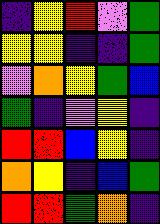[["indigo", "yellow", "red", "violet", "green"], ["yellow", "yellow", "indigo", "indigo", "green"], ["violet", "orange", "yellow", "green", "blue"], ["green", "indigo", "violet", "yellow", "indigo"], ["red", "red", "blue", "yellow", "indigo"], ["orange", "yellow", "indigo", "blue", "green"], ["red", "red", "green", "orange", "indigo"]]